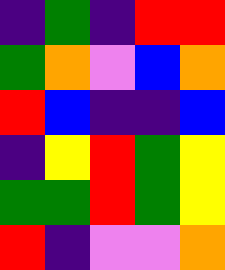[["indigo", "green", "indigo", "red", "red"], ["green", "orange", "violet", "blue", "orange"], ["red", "blue", "indigo", "indigo", "blue"], ["indigo", "yellow", "red", "green", "yellow"], ["green", "green", "red", "green", "yellow"], ["red", "indigo", "violet", "violet", "orange"]]